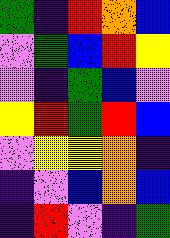[["green", "indigo", "red", "orange", "blue"], ["violet", "green", "blue", "red", "yellow"], ["violet", "indigo", "green", "blue", "violet"], ["yellow", "red", "green", "red", "blue"], ["violet", "yellow", "yellow", "orange", "indigo"], ["indigo", "violet", "blue", "orange", "blue"], ["indigo", "red", "violet", "indigo", "green"]]